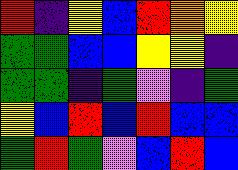[["red", "indigo", "yellow", "blue", "red", "orange", "yellow"], ["green", "green", "blue", "blue", "yellow", "yellow", "indigo"], ["green", "green", "indigo", "green", "violet", "indigo", "green"], ["yellow", "blue", "red", "blue", "red", "blue", "blue"], ["green", "red", "green", "violet", "blue", "red", "blue"]]